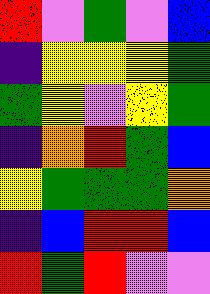[["red", "violet", "green", "violet", "blue"], ["indigo", "yellow", "yellow", "yellow", "green"], ["green", "yellow", "violet", "yellow", "green"], ["indigo", "orange", "red", "green", "blue"], ["yellow", "green", "green", "green", "orange"], ["indigo", "blue", "red", "red", "blue"], ["red", "green", "red", "violet", "violet"]]